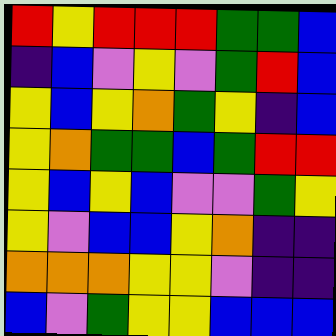[["red", "yellow", "red", "red", "red", "green", "green", "blue"], ["indigo", "blue", "violet", "yellow", "violet", "green", "red", "blue"], ["yellow", "blue", "yellow", "orange", "green", "yellow", "indigo", "blue"], ["yellow", "orange", "green", "green", "blue", "green", "red", "red"], ["yellow", "blue", "yellow", "blue", "violet", "violet", "green", "yellow"], ["yellow", "violet", "blue", "blue", "yellow", "orange", "indigo", "indigo"], ["orange", "orange", "orange", "yellow", "yellow", "violet", "indigo", "indigo"], ["blue", "violet", "green", "yellow", "yellow", "blue", "blue", "blue"]]